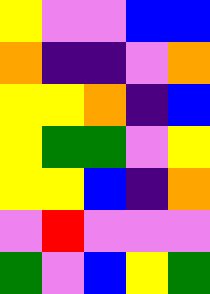[["yellow", "violet", "violet", "blue", "blue"], ["orange", "indigo", "indigo", "violet", "orange"], ["yellow", "yellow", "orange", "indigo", "blue"], ["yellow", "green", "green", "violet", "yellow"], ["yellow", "yellow", "blue", "indigo", "orange"], ["violet", "red", "violet", "violet", "violet"], ["green", "violet", "blue", "yellow", "green"]]